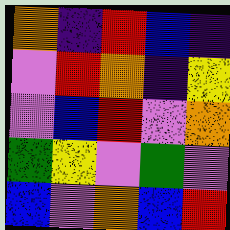[["orange", "indigo", "red", "blue", "indigo"], ["violet", "red", "orange", "indigo", "yellow"], ["violet", "blue", "red", "violet", "orange"], ["green", "yellow", "violet", "green", "violet"], ["blue", "violet", "orange", "blue", "red"]]